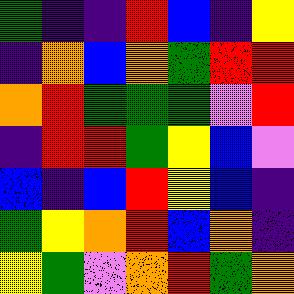[["green", "indigo", "indigo", "red", "blue", "indigo", "yellow"], ["indigo", "orange", "blue", "orange", "green", "red", "red"], ["orange", "red", "green", "green", "green", "violet", "red"], ["indigo", "red", "red", "green", "yellow", "blue", "violet"], ["blue", "indigo", "blue", "red", "yellow", "blue", "indigo"], ["green", "yellow", "orange", "red", "blue", "orange", "indigo"], ["yellow", "green", "violet", "orange", "red", "green", "orange"]]